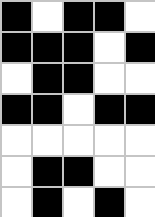[["black", "white", "black", "black", "white"], ["black", "black", "black", "white", "black"], ["white", "black", "black", "white", "white"], ["black", "black", "white", "black", "black"], ["white", "white", "white", "white", "white"], ["white", "black", "black", "white", "white"], ["white", "black", "white", "black", "white"]]